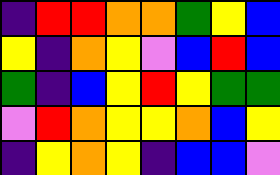[["indigo", "red", "red", "orange", "orange", "green", "yellow", "blue"], ["yellow", "indigo", "orange", "yellow", "violet", "blue", "red", "blue"], ["green", "indigo", "blue", "yellow", "red", "yellow", "green", "green"], ["violet", "red", "orange", "yellow", "yellow", "orange", "blue", "yellow"], ["indigo", "yellow", "orange", "yellow", "indigo", "blue", "blue", "violet"]]